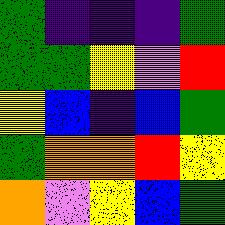[["green", "indigo", "indigo", "indigo", "green"], ["green", "green", "yellow", "violet", "red"], ["yellow", "blue", "indigo", "blue", "green"], ["green", "orange", "orange", "red", "yellow"], ["orange", "violet", "yellow", "blue", "green"]]